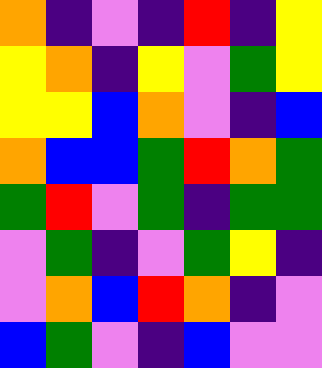[["orange", "indigo", "violet", "indigo", "red", "indigo", "yellow"], ["yellow", "orange", "indigo", "yellow", "violet", "green", "yellow"], ["yellow", "yellow", "blue", "orange", "violet", "indigo", "blue"], ["orange", "blue", "blue", "green", "red", "orange", "green"], ["green", "red", "violet", "green", "indigo", "green", "green"], ["violet", "green", "indigo", "violet", "green", "yellow", "indigo"], ["violet", "orange", "blue", "red", "orange", "indigo", "violet"], ["blue", "green", "violet", "indigo", "blue", "violet", "violet"]]